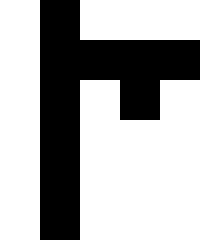[["white", "black", "white", "white", "white"], ["white", "black", "black", "black", "black"], ["white", "black", "white", "black", "white"], ["white", "black", "white", "white", "white"], ["white", "black", "white", "white", "white"], ["white", "black", "white", "white", "white"]]